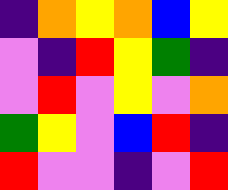[["indigo", "orange", "yellow", "orange", "blue", "yellow"], ["violet", "indigo", "red", "yellow", "green", "indigo"], ["violet", "red", "violet", "yellow", "violet", "orange"], ["green", "yellow", "violet", "blue", "red", "indigo"], ["red", "violet", "violet", "indigo", "violet", "red"]]